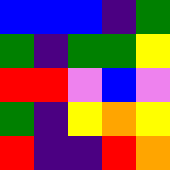[["blue", "blue", "blue", "indigo", "green"], ["green", "indigo", "green", "green", "yellow"], ["red", "red", "violet", "blue", "violet"], ["green", "indigo", "yellow", "orange", "yellow"], ["red", "indigo", "indigo", "red", "orange"]]